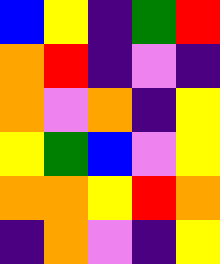[["blue", "yellow", "indigo", "green", "red"], ["orange", "red", "indigo", "violet", "indigo"], ["orange", "violet", "orange", "indigo", "yellow"], ["yellow", "green", "blue", "violet", "yellow"], ["orange", "orange", "yellow", "red", "orange"], ["indigo", "orange", "violet", "indigo", "yellow"]]